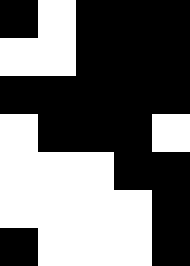[["black", "white", "black", "black", "black"], ["white", "white", "black", "black", "black"], ["black", "black", "black", "black", "black"], ["white", "black", "black", "black", "white"], ["white", "white", "white", "black", "black"], ["white", "white", "white", "white", "black"], ["black", "white", "white", "white", "black"]]